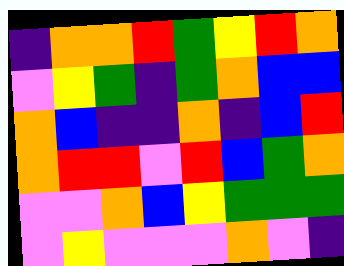[["indigo", "orange", "orange", "red", "green", "yellow", "red", "orange"], ["violet", "yellow", "green", "indigo", "green", "orange", "blue", "blue"], ["orange", "blue", "indigo", "indigo", "orange", "indigo", "blue", "red"], ["orange", "red", "red", "violet", "red", "blue", "green", "orange"], ["violet", "violet", "orange", "blue", "yellow", "green", "green", "green"], ["violet", "yellow", "violet", "violet", "violet", "orange", "violet", "indigo"]]